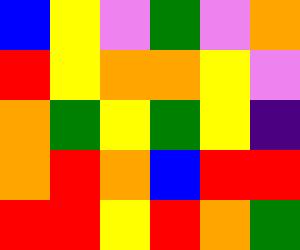[["blue", "yellow", "violet", "green", "violet", "orange"], ["red", "yellow", "orange", "orange", "yellow", "violet"], ["orange", "green", "yellow", "green", "yellow", "indigo"], ["orange", "red", "orange", "blue", "red", "red"], ["red", "red", "yellow", "red", "orange", "green"]]